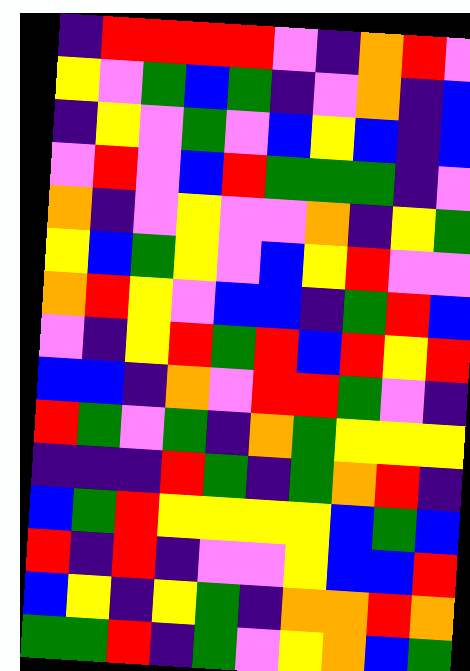[["indigo", "red", "red", "red", "red", "violet", "indigo", "orange", "red", "violet"], ["yellow", "violet", "green", "blue", "green", "indigo", "violet", "orange", "indigo", "blue"], ["indigo", "yellow", "violet", "green", "violet", "blue", "yellow", "blue", "indigo", "blue"], ["violet", "red", "violet", "blue", "red", "green", "green", "green", "indigo", "violet"], ["orange", "indigo", "violet", "yellow", "violet", "violet", "orange", "indigo", "yellow", "green"], ["yellow", "blue", "green", "yellow", "violet", "blue", "yellow", "red", "violet", "violet"], ["orange", "red", "yellow", "violet", "blue", "blue", "indigo", "green", "red", "blue"], ["violet", "indigo", "yellow", "red", "green", "red", "blue", "red", "yellow", "red"], ["blue", "blue", "indigo", "orange", "violet", "red", "red", "green", "violet", "indigo"], ["red", "green", "violet", "green", "indigo", "orange", "green", "yellow", "yellow", "yellow"], ["indigo", "indigo", "indigo", "red", "green", "indigo", "green", "orange", "red", "indigo"], ["blue", "green", "red", "yellow", "yellow", "yellow", "yellow", "blue", "green", "blue"], ["red", "indigo", "red", "indigo", "violet", "violet", "yellow", "blue", "blue", "red"], ["blue", "yellow", "indigo", "yellow", "green", "indigo", "orange", "orange", "red", "orange"], ["green", "green", "red", "indigo", "green", "violet", "yellow", "orange", "blue", "green"]]